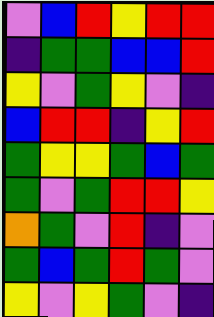[["violet", "blue", "red", "yellow", "red", "red"], ["indigo", "green", "green", "blue", "blue", "red"], ["yellow", "violet", "green", "yellow", "violet", "indigo"], ["blue", "red", "red", "indigo", "yellow", "red"], ["green", "yellow", "yellow", "green", "blue", "green"], ["green", "violet", "green", "red", "red", "yellow"], ["orange", "green", "violet", "red", "indigo", "violet"], ["green", "blue", "green", "red", "green", "violet"], ["yellow", "violet", "yellow", "green", "violet", "indigo"]]